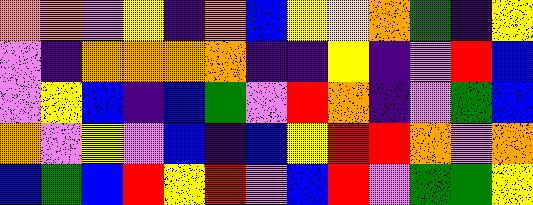[["orange", "orange", "violet", "yellow", "indigo", "orange", "blue", "yellow", "yellow", "orange", "green", "indigo", "yellow"], ["violet", "indigo", "orange", "orange", "orange", "orange", "indigo", "indigo", "yellow", "indigo", "violet", "red", "blue"], ["violet", "yellow", "blue", "indigo", "blue", "green", "violet", "red", "orange", "indigo", "violet", "green", "blue"], ["orange", "violet", "yellow", "violet", "blue", "indigo", "blue", "yellow", "red", "red", "orange", "violet", "orange"], ["blue", "green", "blue", "red", "yellow", "red", "violet", "blue", "red", "violet", "green", "green", "yellow"]]